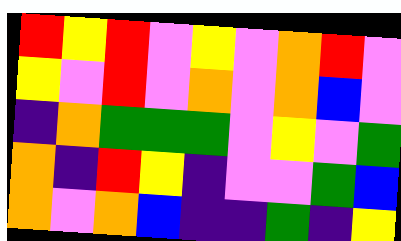[["red", "yellow", "red", "violet", "yellow", "violet", "orange", "red", "violet"], ["yellow", "violet", "red", "violet", "orange", "violet", "orange", "blue", "violet"], ["indigo", "orange", "green", "green", "green", "violet", "yellow", "violet", "green"], ["orange", "indigo", "red", "yellow", "indigo", "violet", "violet", "green", "blue"], ["orange", "violet", "orange", "blue", "indigo", "indigo", "green", "indigo", "yellow"]]